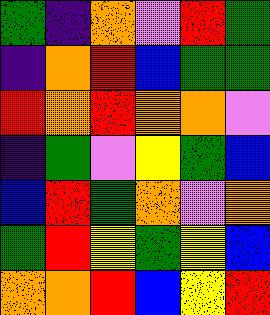[["green", "indigo", "orange", "violet", "red", "green"], ["indigo", "orange", "red", "blue", "green", "green"], ["red", "orange", "red", "orange", "orange", "violet"], ["indigo", "green", "violet", "yellow", "green", "blue"], ["blue", "red", "green", "orange", "violet", "orange"], ["green", "red", "yellow", "green", "yellow", "blue"], ["orange", "orange", "red", "blue", "yellow", "red"]]